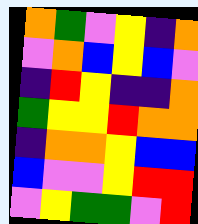[["orange", "green", "violet", "yellow", "indigo", "orange"], ["violet", "orange", "blue", "yellow", "blue", "violet"], ["indigo", "red", "yellow", "indigo", "indigo", "orange"], ["green", "yellow", "yellow", "red", "orange", "orange"], ["indigo", "orange", "orange", "yellow", "blue", "blue"], ["blue", "violet", "violet", "yellow", "red", "red"], ["violet", "yellow", "green", "green", "violet", "red"]]